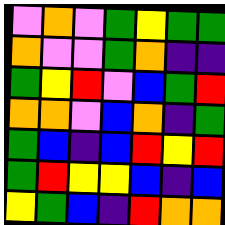[["violet", "orange", "violet", "green", "yellow", "green", "green"], ["orange", "violet", "violet", "green", "orange", "indigo", "indigo"], ["green", "yellow", "red", "violet", "blue", "green", "red"], ["orange", "orange", "violet", "blue", "orange", "indigo", "green"], ["green", "blue", "indigo", "blue", "red", "yellow", "red"], ["green", "red", "yellow", "yellow", "blue", "indigo", "blue"], ["yellow", "green", "blue", "indigo", "red", "orange", "orange"]]